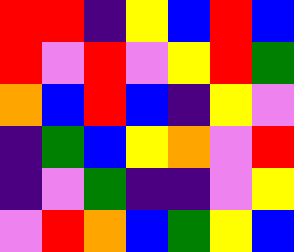[["red", "red", "indigo", "yellow", "blue", "red", "blue"], ["red", "violet", "red", "violet", "yellow", "red", "green"], ["orange", "blue", "red", "blue", "indigo", "yellow", "violet"], ["indigo", "green", "blue", "yellow", "orange", "violet", "red"], ["indigo", "violet", "green", "indigo", "indigo", "violet", "yellow"], ["violet", "red", "orange", "blue", "green", "yellow", "blue"]]